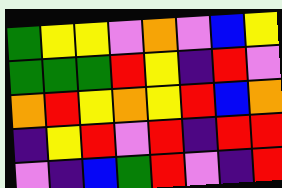[["green", "yellow", "yellow", "violet", "orange", "violet", "blue", "yellow"], ["green", "green", "green", "red", "yellow", "indigo", "red", "violet"], ["orange", "red", "yellow", "orange", "yellow", "red", "blue", "orange"], ["indigo", "yellow", "red", "violet", "red", "indigo", "red", "red"], ["violet", "indigo", "blue", "green", "red", "violet", "indigo", "red"]]